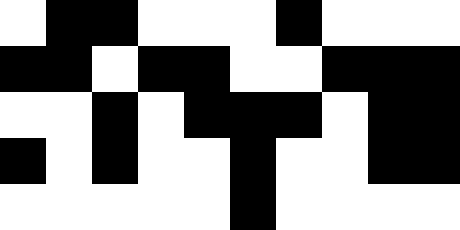[["white", "black", "black", "white", "white", "white", "black", "white", "white", "white"], ["black", "black", "white", "black", "black", "white", "white", "black", "black", "black"], ["white", "white", "black", "white", "black", "black", "black", "white", "black", "black"], ["black", "white", "black", "white", "white", "black", "white", "white", "black", "black"], ["white", "white", "white", "white", "white", "black", "white", "white", "white", "white"]]